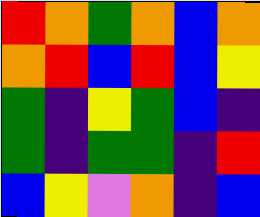[["red", "orange", "green", "orange", "blue", "orange"], ["orange", "red", "blue", "red", "blue", "yellow"], ["green", "indigo", "yellow", "green", "blue", "indigo"], ["green", "indigo", "green", "green", "indigo", "red"], ["blue", "yellow", "violet", "orange", "indigo", "blue"]]